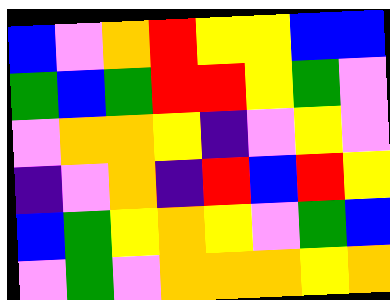[["blue", "violet", "orange", "red", "yellow", "yellow", "blue", "blue"], ["green", "blue", "green", "red", "red", "yellow", "green", "violet"], ["violet", "orange", "orange", "yellow", "indigo", "violet", "yellow", "violet"], ["indigo", "violet", "orange", "indigo", "red", "blue", "red", "yellow"], ["blue", "green", "yellow", "orange", "yellow", "violet", "green", "blue"], ["violet", "green", "violet", "orange", "orange", "orange", "yellow", "orange"]]